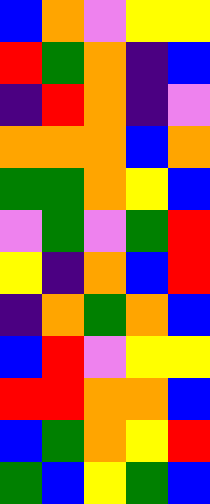[["blue", "orange", "violet", "yellow", "yellow"], ["red", "green", "orange", "indigo", "blue"], ["indigo", "red", "orange", "indigo", "violet"], ["orange", "orange", "orange", "blue", "orange"], ["green", "green", "orange", "yellow", "blue"], ["violet", "green", "violet", "green", "red"], ["yellow", "indigo", "orange", "blue", "red"], ["indigo", "orange", "green", "orange", "blue"], ["blue", "red", "violet", "yellow", "yellow"], ["red", "red", "orange", "orange", "blue"], ["blue", "green", "orange", "yellow", "red"], ["green", "blue", "yellow", "green", "blue"]]